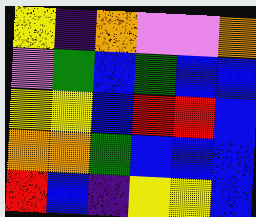[["yellow", "indigo", "orange", "violet", "violet", "orange"], ["violet", "green", "blue", "green", "blue", "blue"], ["yellow", "yellow", "blue", "red", "red", "blue"], ["orange", "orange", "green", "blue", "blue", "blue"], ["red", "blue", "indigo", "yellow", "yellow", "blue"]]